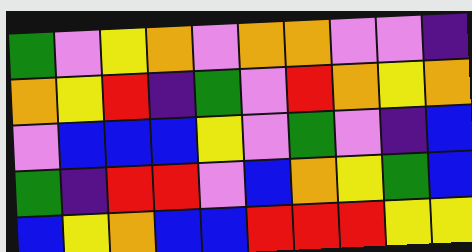[["green", "violet", "yellow", "orange", "violet", "orange", "orange", "violet", "violet", "indigo"], ["orange", "yellow", "red", "indigo", "green", "violet", "red", "orange", "yellow", "orange"], ["violet", "blue", "blue", "blue", "yellow", "violet", "green", "violet", "indigo", "blue"], ["green", "indigo", "red", "red", "violet", "blue", "orange", "yellow", "green", "blue"], ["blue", "yellow", "orange", "blue", "blue", "red", "red", "red", "yellow", "yellow"]]